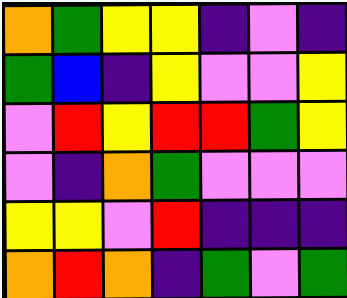[["orange", "green", "yellow", "yellow", "indigo", "violet", "indigo"], ["green", "blue", "indigo", "yellow", "violet", "violet", "yellow"], ["violet", "red", "yellow", "red", "red", "green", "yellow"], ["violet", "indigo", "orange", "green", "violet", "violet", "violet"], ["yellow", "yellow", "violet", "red", "indigo", "indigo", "indigo"], ["orange", "red", "orange", "indigo", "green", "violet", "green"]]